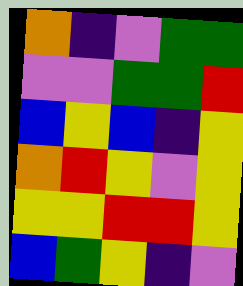[["orange", "indigo", "violet", "green", "green"], ["violet", "violet", "green", "green", "red"], ["blue", "yellow", "blue", "indigo", "yellow"], ["orange", "red", "yellow", "violet", "yellow"], ["yellow", "yellow", "red", "red", "yellow"], ["blue", "green", "yellow", "indigo", "violet"]]